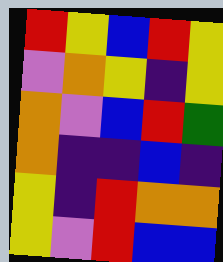[["red", "yellow", "blue", "red", "yellow"], ["violet", "orange", "yellow", "indigo", "yellow"], ["orange", "violet", "blue", "red", "green"], ["orange", "indigo", "indigo", "blue", "indigo"], ["yellow", "indigo", "red", "orange", "orange"], ["yellow", "violet", "red", "blue", "blue"]]